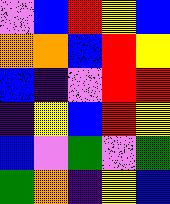[["violet", "blue", "red", "yellow", "blue"], ["orange", "orange", "blue", "red", "yellow"], ["blue", "indigo", "violet", "red", "red"], ["indigo", "yellow", "blue", "red", "yellow"], ["blue", "violet", "green", "violet", "green"], ["green", "orange", "indigo", "yellow", "blue"]]